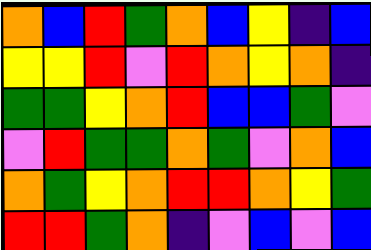[["orange", "blue", "red", "green", "orange", "blue", "yellow", "indigo", "blue"], ["yellow", "yellow", "red", "violet", "red", "orange", "yellow", "orange", "indigo"], ["green", "green", "yellow", "orange", "red", "blue", "blue", "green", "violet"], ["violet", "red", "green", "green", "orange", "green", "violet", "orange", "blue"], ["orange", "green", "yellow", "orange", "red", "red", "orange", "yellow", "green"], ["red", "red", "green", "orange", "indigo", "violet", "blue", "violet", "blue"]]